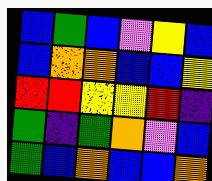[["blue", "green", "blue", "violet", "yellow", "blue"], ["blue", "orange", "orange", "blue", "blue", "yellow"], ["red", "red", "yellow", "yellow", "red", "indigo"], ["green", "indigo", "green", "orange", "violet", "blue"], ["green", "blue", "orange", "blue", "blue", "orange"]]